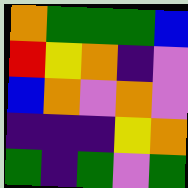[["orange", "green", "green", "green", "blue"], ["red", "yellow", "orange", "indigo", "violet"], ["blue", "orange", "violet", "orange", "violet"], ["indigo", "indigo", "indigo", "yellow", "orange"], ["green", "indigo", "green", "violet", "green"]]